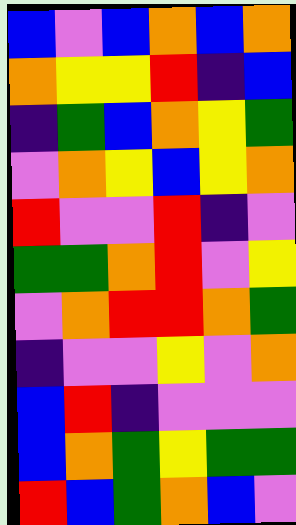[["blue", "violet", "blue", "orange", "blue", "orange"], ["orange", "yellow", "yellow", "red", "indigo", "blue"], ["indigo", "green", "blue", "orange", "yellow", "green"], ["violet", "orange", "yellow", "blue", "yellow", "orange"], ["red", "violet", "violet", "red", "indigo", "violet"], ["green", "green", "orange", "red", "violet", "yellow"], ["violet", "orange", "red", "red", "orange", "green"], ["indigo", "violet", "violet", "yellow", "violet", "orange"], ["blue", "red", "indigo", "violet", "violet", "violet"], ["blue", "orange", "green", "yellow", "green", "green"], ["red", "blue", "green", "orange", "blue", "violet"]]